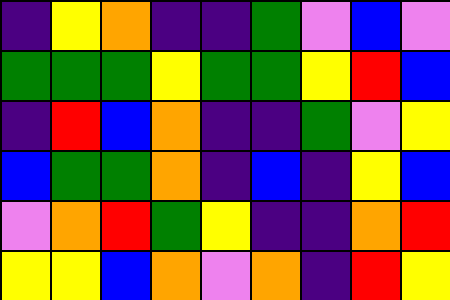[["indigo", "yellow", "orange", "indigo", "indigo", "green", "violet", "blue", "violet"], ["green", "green", "green", "yellow", "green", "green", "yellow", "red", "blue"], ["indigo", "red", "blue", "orange", "indigo", "indigo", "green", "violet", "yellow"], ["blue", "green", "green", "orange", "indigo", "blue", "indigo", "yellow", "blue"], ["violet", "orange", "red", "green", "yellow", "indigo", "indigo", "orange", "red"], ["yellow", "yellow", "blue", "orange", "violet", "orange", "indigo", "red", "yellow"]]